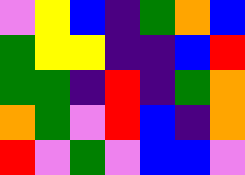[["violet", "yellow", "blue", "indigo", "green", "orange", "blue"], ["green", "yellow", "yellow", "indigo", "indigo", "blue", "red"], ["green", "green", "indigo", "red", "indigo", "green", "orange"], ["orange", "green", "violet", "red", "blue", "indigo", "orange"], ["red", "violet", "green", "violet", "blue", "blue", "violet"]]